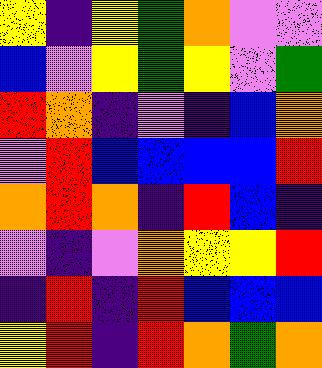[["yellow", "indigo", "yellow", "green", "orange", "violet", "violet"], ["blue", "violet", "yellow", "green", "yellow", "violet", "green"], ["red", "orange", "indigo", "violet", "indigo", "blue", "orange"], ["violet", "red", "blue", "blue", "blue", "blue", "red"], ["orange", "red", "orange", "indigo", "red", "blue", "indigo"], ["violet", "indigo", "violet", "orange", "yellow", "yellow", "red"], ["indigo", "red", "indigo", "red", "blue", "blue", "blue"], ["yellow", "red", "indigo", "red", "orange", "green", "orange"]]